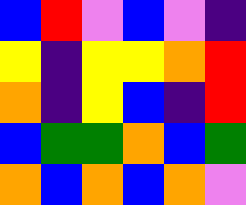[["blue", "red", "violet", "blue", "violet", "indigo"], ["yellow", "indigo", "yellow", "yellow", "orange", "red"], ["orange", "indigo", "yellow", "blue", "indigo", "red"], ["blue", "green", "green", "orange", "blue", "green"], ["orange", "blue", "orange", "blue", "orange", "violet"]]